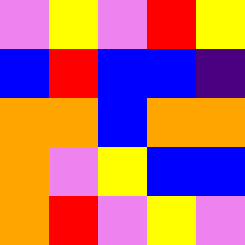[["violet", "yellow", "violet", "red", "yellow"], ["blue", "red", "blue", "blue", "indigo"], ["orange", "orange", "blue", "orange", "orange"], ["orange", "violet", "yellow", "blue", "blue"], ["orange", "red", "violet", "yellow", "violet"]]